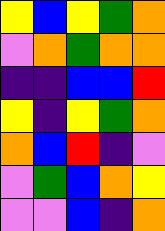[["yellow", "blue", "yellow", "green", "orange"], ["violet", "orange", "green", "orange", "orange"], ["indigo", "indigo", "blue", "blue", "red"], ["yellow", "indigo", "yellow", "green", "orange"], ["orange", "blue", "red", "indigo", "violet"], ["violet", "green", "blue", "orange", "yellow"], ["violet", "violet", "blue", "indigo", "orange"]]